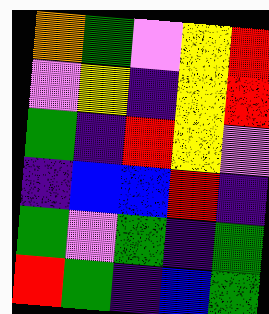[["orange", "green", "violet", "yellow", "red"], ["violet", "yellow", "indigo", "yellow", "red"], ["green", "indigo", "red", "yellow", "violet"], ["indigo", "blue", "blue", "red", "indigo"], ["green", "violet", "green", "indigo", "green"], ["red", "green", "indigo", "blue", "green"]]